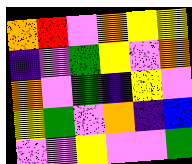[["orange", "red", "violet", "orange", "yellow", "yellow"], ["indigo", "violet", "green", "yellow", "violet", "orange"], ["orange", "violet", "green", "indigo", "yellow", "violet"], ["yellow", "green", "violet", "orange", "indigo", "blue"], ["violet", "violet", "yellow", "violet", "violet", "green"]]